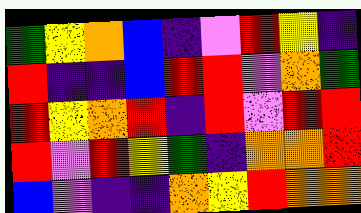[["green", "yellow", "orange", "blue", "indigo", "violet", "red", "yellow", "indigo"], ["red", "indigo", "indigo", "blue", "red", "red", "violet", "orange", "green"], ["red", "yellow", "orange", "red", "indigo", "red", "violet", "red", "red"], ["red", "violet", "red", "yellow", "green", "indigo", "orange", "orange", "red"], ["blue", "violet", "indigo", "indigo", "orange", "yellow", "red", "orange", "orange"]]